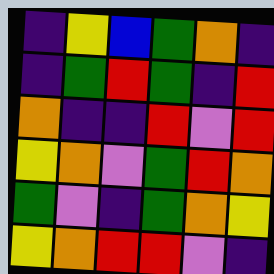[["indigo", "yellow", "blue", "green", "orange", "indigo"], ["indigo", "green", "red", "green", "indigo", "red"], ["orange", "indigo", "indigo", "red", "violet", "red"], ["yellow", "orange", "violet", "green", "red", "orange"], ["green", "violet", "indigo", "green", "orange", "yellow"], ["yellow", "orange", "red", "red", "violet", "indigo"]]